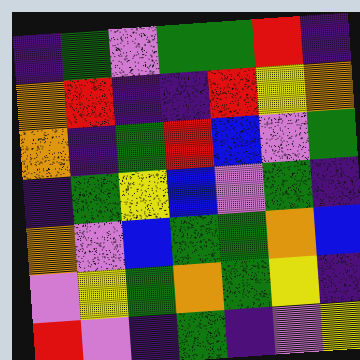[["indigo", "green", "violet", "green", "green", "red", "indigo"], ["orange", "red", "indigo", "indigo", "red", "yellow", "orange"], ["orange", "indigo", "green", "red", "blue", "violet", "green"], ["indigo", "green", "yellow", "blue", "violet", "green", "indigo"], ["orange", "violet", "blue", "green", "green", "orange", "blue"], ["violet", "yellow", "green", "orange", "green", "yellow", "indigo"], ["red", "violet", "indigo", "green", "indigo", "violet", "yellow"]]